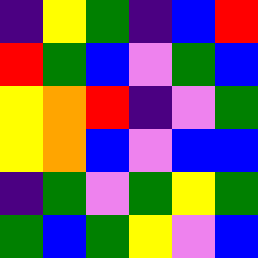[["indigo", "yellow", "green", "indigo", "blue", "red"], ["red", "green", "blue", "violet", "green", "blue"], ["yellow", "orange", "red", "indigo", "violet", "green"], ["yellow", "orange", "blue", "violet", "blue", "blue"], ["indigo", "green", "violet", "green", "yellow", "green"], ["green", "blue", "green", "yellow", "violet", "blue"]]